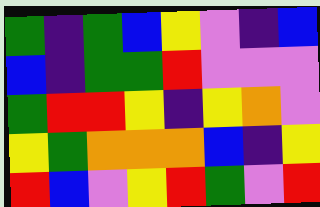[["green", "indigo", "green", "blue", "yellow", "violet", "indigo", "blue"], ["blue", "indigo", "green", "green", "red", "violet", "violet", "violet"], ["green", "red", "red", "yellow", "indigo", "yellow", "orange", "violet"], ["yellow", "green", "orange", "orange", "orange", "blue", "indigo", "yellow"], ["red", "blue", "violet", "yellow", "red", "green", "violet", "red"]]